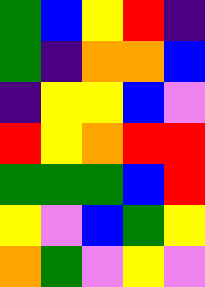[["green", "blue", "yellow", "red", "indigo"], ["green", "indigo", "orange", "orange", "blue"], ["indigo", "yellow", "yellow", "blue", "violet"], ["red", "yellow", "orange", "red", "red"], ["green", "green", "green", "blue", "red"], ["yellow", "violet", "blue", "green", "yellow"], ["orange", "green", "violet", "yellow", "violet"]]